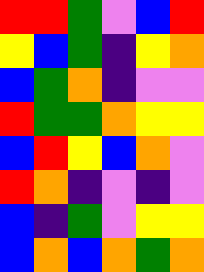[["red", "red", "green", "violet", "blue", "red"], ["yellow", "blue", "green", "indigo", "yellow", "orange"], ["blue", "green", "orange", "indigo", "violet", "violet"], ["red", "green", "green", "orange", "yellow", "yellow"], ["blue", "red", "yellow", "blue", "orange", "violet"], ["red", "orange", "indigo", "violet", "indigo", "violet"], ["blue", "indigo", "green", "violet", "yellow", "yellow"], ["blue", "orange", "blue", "orange", "green", "orange"]]